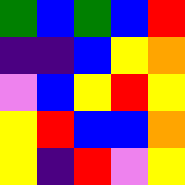[["green", "blue", "green", "blue", "red"], ["indigo", "indigo", "blue", "yellow", "orange"], ["violet", "blue", "yellow", "red", "yellow"], ["yellow", "red", "blue", "blue", "orange"], ["yellow", "indigo", "red", "violet", "yellow"]]